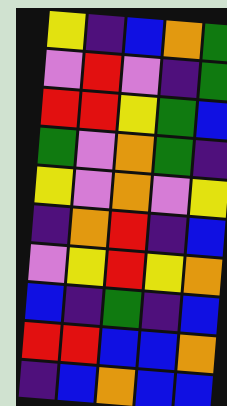[["yellow", "indigo", "blue", "orange", "green"], ["violet", "red", "violet", "indigo", "green"], ["red", "red", "yellow", "green", "blue"], ["green", "violet", "orange", "green", "indigo"], ["yellow", "violet", "orange", "violet", "yellow"], ["indigo", "orange", "red", "indigo", "blue"], ["violet", "yellow", "red", "yellow", "orange"], ["blue", "indigo", "green", "indigo", "blue"], ["red", "red", "blue", "blue", "orange"], ["indigo", "blue", "orange", "blue", "blue"]]